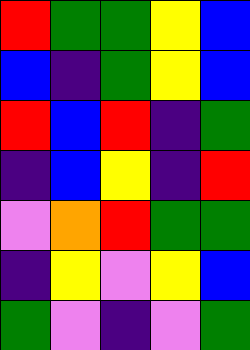[["red", "green", "green", "yellow", "blue"], ["blue", "indigo", "green", "yellow", "blue"], ["red", "blue", "red", "indigo", "green"], ["indigo", "blue", "yellow", "indigo", "red"], ["violet", "orange", "red", "green", "green"], ["indigo", "yellow", "violet", "yellow", "blue"], ["green", "violet", "indigo", "violet", "green"]]